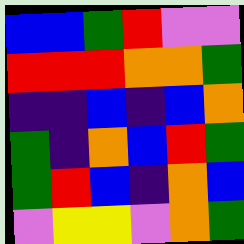[["blue", "blue", "green", "red", "violet", "violet"], ["red", "red", "red", "orange", "orange", "green"], ["indigo", "indigo", "blue", "indigo", "blue", "orange"], ["green", "indigo", "orange", "blue", "red", "green"], ["green", "red", "blue", "indigo", "orange", "blue"], ["violet", "yellow", "yellow", "violet", "orange", "green"]]